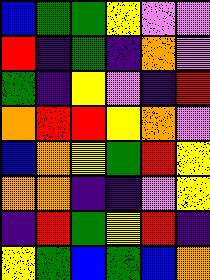[["blue", "green", "green", "yellow", "violet", "violet"], ["red", "indigo", "green", "indigo", "orange", "violet"], ["green", "indigo", "yellow", "violet", "indigo", "red"], ["orange", "red", "red", "yellow", "orange", "violet"], ["blue", "orange", "yellow", "green", "red", "yellow"], ["orange", "orange", "indigo", "indigo", "violet", "yellow"], ["indigo", "red", "green", "yellow", "red", "indigo"], ["yellow", "green", "blue", "green", "blue", "orange"]]